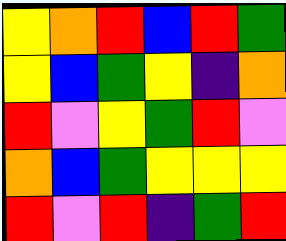[["yellow", "orange", "red", "blue", "red", "green"], ["yellow", "blue", "green", "yellow", "indigo", "orange"], ["red", "violet", "yellow", "green", "red", "violet"], ["orange", "blue", "green", "yellow", "yellow", "yellow"], ["red", "violet", "red", "indigo", "green", "red"]]